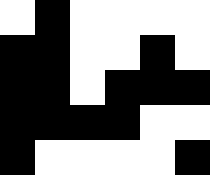[["white", "black", "white", "white", "white", "white"], ["black", "black", "white", "white", "black", "white"], ["black", "black", "white", "black", "black", "black"], ["black", "black", "black", "black", "white", "white"], ["black", "white", "white", "white", "white", "black"]]